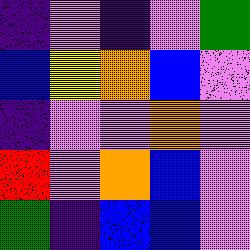[["indigo", "violet", "indigo", "violet", "green"], ["blue", "yellow", "orange", "blue", "violet"], ["indigo", "violet", "violet", "orange", "violet"], ["red", "violet", "orange", "blue", "violet"], ["green", "indigo", "blue", "blue", "violet"]]